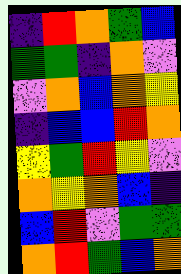[["indigo", "red", "orange", "green", "blue"], ["green", "green", "indigo", "orange", "violet"], ["violet", "orange", "blue", "orange", "yellow"], ["indigo", "blue", "blue", "red", "orange"], ["yellow", "green", "red", "yellow", "violet"], ["orange", "yellow", "orange", "blue", "indigo"], ["blue", "red", "violet", "green", "green"], ["orange", "red", "green", "blue", "orange"]]